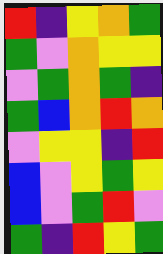[["red", "indigo", "yellow", "orange", "green"], ["green", "violet", "orange", "yellow", "yellow"], ["violet", "green", "orange", "green", "indigo"], ["green", "blue", "orange", "red", "orange"], ["violet", "yellow", "yellow", "indigo", "red"], ["blue", "violet", "yellow", "green", "yellow"], ["blue", "violet", "green", "red", "violet"], ["green", "indigo", "red", "yellow", "green"]]